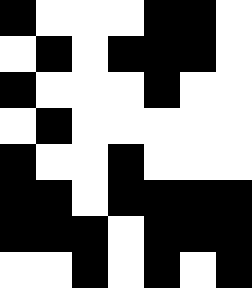[["black", "white", "white", "white", "black", "black", "white"], ["white", "black", "white", "black", "black", "black", "white"], ["black", "white", "white", "white", "black", "white", "white"], ["white", "black", "white", "white", "white", "white", "white"], ["black", "white", "white", "black", "white", "white", "white"], ["black", "black", "white", "black", "black", "black", "black"], ["black", "black", "black", "white", "black", "black", "black"], ["white", "white", "black", "white", "black", "white", "black"]]